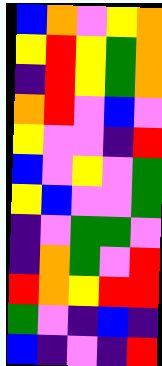[["blue", "orange", "violet", "yellow", "orange"], ["yellow", "red", "yellow", "green", "orange"], ["indigo", "red", "yellow", "green", "orange"], ["orange", "red", "violet", "blue", "violet"], ["yellow", "violet", "violet", "indigo", "red"], ["blue", "violet", "yellow", "violet", "green"], ["yellow", "blue", "violet", "violet", "green"], ["indigo", "violet", "green", "green", "violet"], ["indigo", "orange", "green", "violet", "red"], ["red", "orange", "yellow", "red", "red"], ["green", "violet", "indigo", "blue", "indigo"], ["blue", "indigo", "violet", "indigo", "red"]]